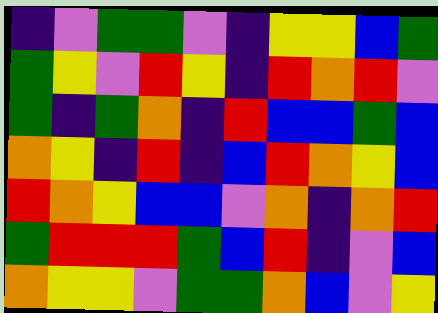[["indigo", "violet", "green", "green", "violet", "indigo", "yellow", "yellow", "blue", "green"], ["green", "yellow", "violet", "red", "yellow", "indigo", "red", "orange", "red", "violet"], ["green", "indigo", "green", "orange", "indigo", "red", "blue", "blue", "green", "blue"], ["orange", "yellow", "indigo", "red", "indigo", "blue", "red", "orange", "yellow", "blue"], ["red", "orange", "yellow", "blue", "blue", "violet", "orange", "indigo", "orange", "red"], ["green", "red", "red", "red", "green", "blue", "red", "indigo", "violet", "blue"], ["orange", "yellow", "yellow", "violet", "green", "green", "orange", "blue", "violet", "yellow"]]